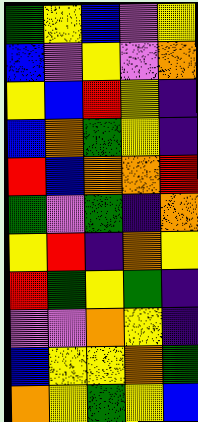[["green", "yellow", "blue", "violet", "yellow"], ["blue", "violet", "yellow", "violet", "orange"], ["yellow", "blue", "red", "yellow", "indigo"], ["blue", "orange", "green", "yellow", "indigo"], ["red", "blue", "orange", "orange", "red"], ["green", "violet", "green", "indigo", "orange"], ["yellow", "red", "indigo", "orange", "yellow"], ["red", "green", "yellow", "green", "indigo"], ["violet", "violet", "orange", "yellow", "indigo"], ["blue", "yellow", "yellow", "orange", "green"], ["orange", "yellow", "green", "yellow", "blue"]]